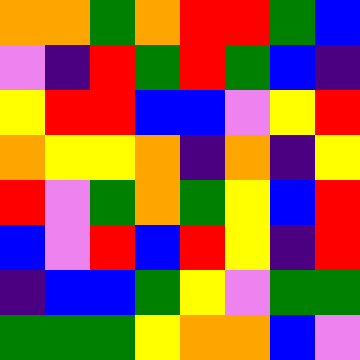[["orange", "orange", "green", "orange", "red", "red", "green", "blue"], ["violet", "indigo", "red", "green", "red", "green", "blue", "indigo"], ["yellow", "red", "red", "blue", "blue", "violet", "yellow", "red"], ["orange", "yellow", "yellow", "orange", "indigo", "orange", "indigo", "yellow"], ["red", "violet", "green", "orange", "green", "yellow", "blue", "red"], ["blue", "violet", "red", "blue", "red", "yellow", "indigo", "red"], ["indigo", "blue", "blue", "green", "yellow", "violet", "green", "green"], ["green", "green", "green", "yellow", "orange", "orange", "blue", "violet"]]